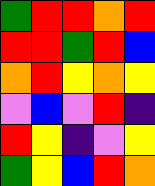[["green", "red", "red", "orange", "red"], ["red", "red", "green", "red", "blue"], ["orange", "red", "yellow", "orange", "yellow"], ["violet", "blue", "violet", "red", "indigo"], ["red", "yellow", "indigo", "violet", "yellow"], ["green", "yellow", "blue", "red", "orange"]]